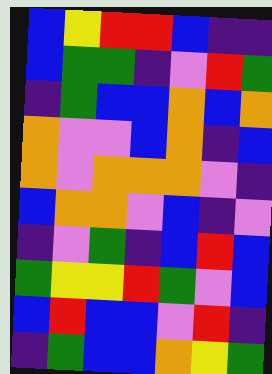[["blue", "yellow", "red", "red", "blue", "indigo", "indigo"], ["blue", "green", "green", "indigo", "violet", "red", "green"], ["indigo", "green", "blue", "blue", "orange", "blue", "orange"], ["orange", "violet", "violet", "blue", "orange", "indigo", "blue"], ["orange", "violet", "orange", "orange", "orange", "violet", "indigo"], ["blue", "orange", "orange", "violet", "blue", "indigo", "violet"], ["indigo", "violet", "green", "indigo", "blue", "red", "blue"], ["green", "yellow", "yellow", "red", "green", "violet", "blue"], ["blue", "red", "blue", "blue", "violet", "red", "indigo"], ["indigo", "green", "blue", "blue", "orange", "yellow", "green"]]